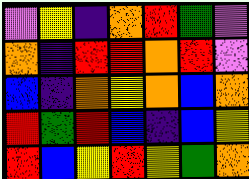[["violet", "yellow", "indigo", "orange", "red", "green", "violet"], ["orange", "indigo", "red", "red", "orange", "red", "violet"], ["blue", "indigo", "orange", "yellow", "orange", "blue", "orange"], ["red", "green", "red", "blue", "indigo", "blue", "yellow"], ["red", "blue", "yellow", "red", "yellow", "green", "orange"]]